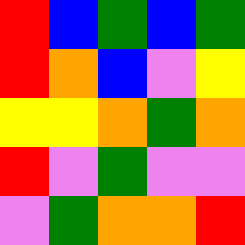[["red", "blue", "green", "blue", "green"], ["red", "orange", "blue", "violet", "yellow"], ["yellow", "yellow", "orange", "green", "orange"], ["red", "violet", "green", "violet", "violet"], ["violet", "green", "orange", "orange", "red"]]